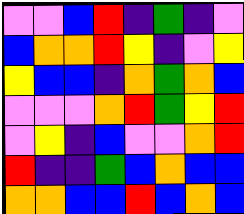[["violet", "violet", "blue", "red", "indigo", "green", "indigo", "violet"], ["blue", "orange", "orange", "red", "yellow", "indigo", "violet", "yellow"], ["yellow", "blue", "blue", "indigo", "orange", "green", "orange", "blue"], ["violet", "violet", "violet", "orange", "red", "green", "yellow", "red"], ["violet", "yellow", "indigo", "blue", "violet", "violet", "orange", "red"], ["red", "indigo", "indigo", "green", "blue", "orange", "blue", "blue"], ["orange", "orange", "blue", "blue", "red", "blue", "orange", "blue"]]